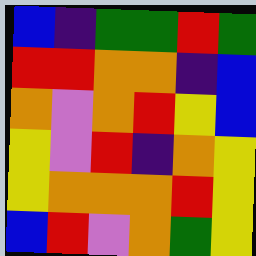[["blue", "indigo", "green", "green", "red", "green"], ["red", "red", "orange", "orange", "indigo", "blue"], ["orange", "violet", "orange", "red", "yellow", "blue"], ["yellow", "violet", "red", "indigo", "orange", "yellow"], ["yellow", "orange", "orange", "orange", "red", "yellow"], ["blue", "red", "violet", "orange", "green", "yellow"]]